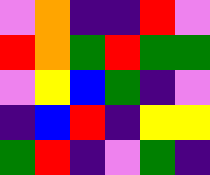[["violet", "orange", "indigo", "indigo", "red", "violet"], ["red", "orange", "green", "red", "green", "green"], ["violet", "yellow", "blue", "green", "indigo", "violet"], ["indigo", "blue", "red", "indigo", "yellow", "yellow"], ["green", "red", "indigo", "violet", "green", "indigo"]]